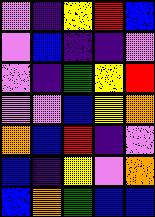[["violet", "indigo", "yellow", "red", "blue"], ["violet", "blue", "indigo", "indigo", "violet"], ["violet", "indigo", "green", "yellow", "red"], ["violet", "violet", "blue", "yellow", "orange"], ["orange", "blue", "red", "indigo", "violet"], ["blue", "indigo", "yellow", "violet", "orange"], ["blue", "orange", "green", "blue", "blue"]]